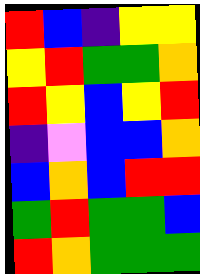[["red", "blue", "indigo", "yellow", "yellow"], ["yellow", "red", "green", "green", "orange"], ["red", "yellow", "blue", "yellow", "red"], ["indigo", "violet", "blue", "blue", "orange"], ["blue", "orange", "blue", "red", "red"], ["green", "red", "green", "green", "blue"], ["red", "orange", "green", "green", "green"]]